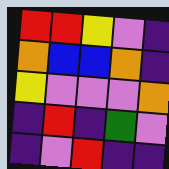[["red", "red", "yellow", "violet", "indigo"], ["orange", "blue", "blue", "orange", "indigo"], ["yellow", "violet", "violet", "violet", "orange"], ["indigo", "red", "indigo", "green", "violet"], ["indigo", "violet", "red", "indigo", "indigo"]]